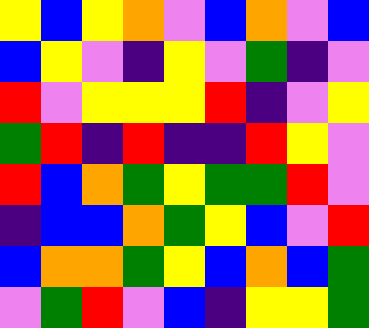[["yellow", "blue", "yellow", "orange", "violet", "blue", "orange", "violet", "blue"], ["blue", "yellow", "violet", "indigo", "yellow", "violet", "green", "indigo", "violet"], ["red", "violet", "yellow", "yellow", "yellow", "red", "indigo", "violet", "yellow"], ["green", "red", "indigo", "red", "indigo", "indigo", "red", "yellow", "violet"], ["red", "blue", "orange", "green", "yellow", "green", "green", "red", "violet"], ["indigo", "blue", "blue", "orange", "green", "yellow", "blue", "violet", "red"], ["blue", "orange", "orange", "green", "yellow", "blue", "orange", "blue", "green"], ["violet", "green", "red", "violet", "blue", "indigo", "yellow", "yellow", "green"]]